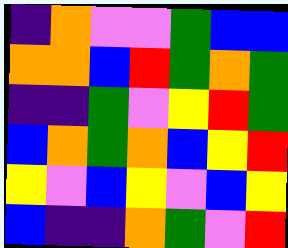[["indigo", "orange", "violet", "violet", "green", "blue", "blue"], ["orange", "orange", "blue", "red", "green", "orange", "green"], ["indigo", "indigo", "green", "violet", "yellow", "red", "green"], ["blue", "orange", "green", "orange", "blue", "yellow", "red"], ["yellow", "violet", "blue", "yellow", "violet", "blue", "yellow"], ["blue", "indigo", "indigo", "orange", "green", "violet", "red"]]